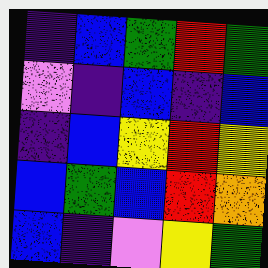[["indigo", "blue", "green", "red", "green"], ["violet", "indigo", "blue", "indigo", "blue"], ["indigo", "blue", "yellow", "red", "yellow"], ["blue", "green", "blue", "red", "orange"], ["blue", "indigo", "violet", "yellow", "green"]]